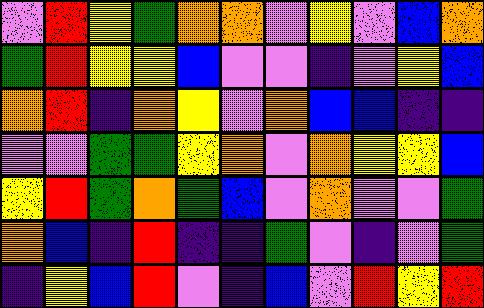[["violet", "red", "yellow", "green", "orange", "orange", "violet", "yellow", "violet", "blue", "orange"], ["green", "red", "yellow", "yellow", "blue", "violet", "violet", "indigo", "violet", "yellow", "blue"], ["orange", "red", "indigo", "orange", "yellow", "violet", "orange", "blue", "blue", "indigo", "indigo"], ["violet", "violet", "green", "green", "yellow", "orange", "violet", "orange", "yellow", "yellow", "blue"], ["yellow", "red", "green", "orange", "green", "blue", "violet", "orange", "violet", "violet", "green"], ["orange", "blue", "indigo", "red", "indigo", "indigo", "green", "violet", "indigo", "violet", "green"], ["indigo", "yellow", "blue", "red", "violet", "indigo", "blue", "violet", "red", "yellow", "red"]]